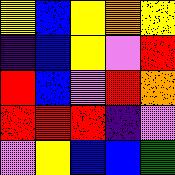[["yellow", "blue", "yellow", "orange", "yellow"], ["indigo", "blue", "yellow", "violet", "red"], ["red", "blue", "violet", "red", "orange"], ["red", "red", "red", "indigo", "violet"], ["violet", "yellow", "blue", "blue", "green"]]